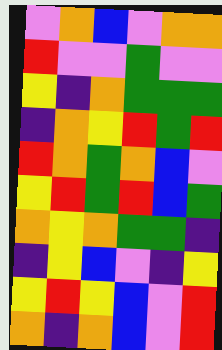[["violet", "orange", "blue", "violet", "orange", "orange"], ["red", "violet", "violet", "green", "violet", "violet"], ["yellow", "indigo", "orange", "green", "green", "green"], ["indigo", "orange", "yellow", "red", "green", "red"], ["red", "orange", "green", "orange", "blue", "violet"], ["yellow", "red", "green", "red", "blue", "green"], ["orange", "yellow", "orange", "green", "green", "indigo"], ["indigo", "yellow", "blue", "violet", "indigo", "yellow"], ["yellow", "red", "yellow", "blue", "violet", "red"], ["orange", "indigo", "orange", "blue", "violet", "red"]]